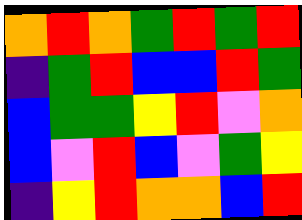[["orange", "red", "orange", "green", "red", "green", "red"], ["indigo", "green", "red", "blue", "blue", "red", "green"], ["blue", "green", "green", "yellow", "red", "violet", "orange"], ["blue", "violet", "red", "blue", "violet", "green", "yellow"], ["indigo", "yellow", "red", "orange", "orange", "blue", "red"]]